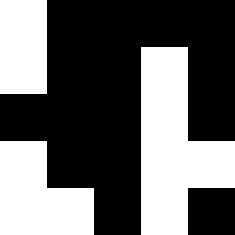[["white", "black", "black", "black", "black"], ["white", "black", "black", "white", "black"], ["black", "black", "black", "white", "black"], ["white", "black", "black", "white", "white"], ["white", "white", "black", "white", "black"]]